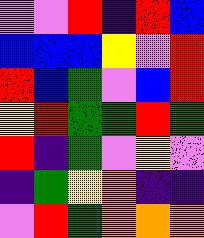[["violet", "violet", "red", "indigo", "red", "blue"], ["blue", "blue", "blue", "yellow", "violet", "red"], ["red", "blue", "green", "violet", "blue", "red"], ["yellow", "red", "green", "green", "red", "green"], ["red", "indigo", "green", "violet", "yellow", "violet"], ["indigo", "green", "yellow", "orange", "indigo", "indigo"], ["violet", "red", "green", "orange", "orange", "orange"]]